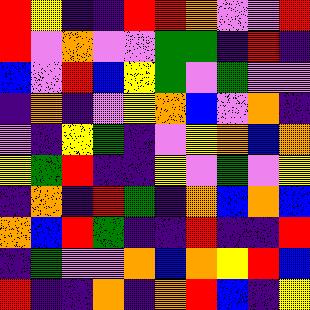[["red", "yellow", "indigo", "indigo", "red", "red", "orange", "violet", "violet", "red"], ["red", "violet", "orange", "violet", "violet", "green", "green", "indigo", "red", "indigo"], ["blue", "violet", "red", "blue", "yellow", "green", "violet", "green", "violet", "violet"], ["indigo", "orange", "indigo", "violet", "yellow", "orange", "blue", "violet", "orange", "indigo"], ["violet", "indigo", "yellow", "green", "indigo", "violet", "yellow", "orange", "blue", "orange"], ["yellow", "green", "red", "indigo", "indigo", "yellow", "violet", "green", "violet", "yellow"], ["indigo", "orange", "indigo", "red", "green", "indigo", "orange", "blue", "orange", "blue"], ["orange", "blue", "red", "green", "indigo", "indigo", "red", "indigo", "indigo", "red"], ["indigo", "green", "violet", "violet", "orange", "blue", "orange", "yellow", "red", "blue"], ["red", "indigo", "indigo", "orange", "indigo", "orange", "red", "blue", "indigo", "yellow"]]